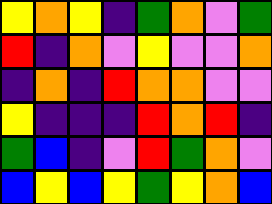[["yellow", "orange", "yellow", "indigo", "green", "orange", "violet", "green"], ["red", "indigo", "orange", "violet", "yellow", "violet", "violet", "orange"], ["indigo", "orange", "indigo", "red", "orange", "orange", "violet", "violet"], ["yellow", "indigo", "indigo", "indigo", "red", "orange", "red", "indigo"], ["green", "blue", "indigo", "violet", "red", "green", "orange", "violet"], ["blue", "yellow", "blue", "yellow", "green", "yellow", "orange", "blue"]]